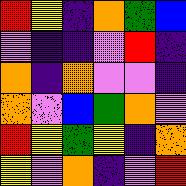[["red", "yellow", "indigo", "orange", "green", "blue"], ["violet", "indigo", "indigo", "violet", "red", "indigo"], ["orange", "indigo", "orange", "violet", "violet", "indigo"], ["orange", "violet", "blue", "green", "orange", "violet"], ["red", "yellow", "green", "yellow", "indigo", "orange"], ["yellow", "violet", "orange", "indigo", "violet", "red"]]